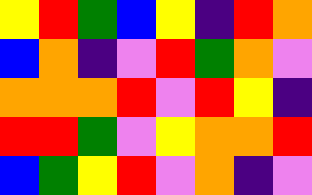[["yellow", "red", "green", "blue", "yellow", "indigo", "red", "orange"], ["blue", "orange", "indigo", "violet", "red", "green", "orange", "violet"], ["orange", "orange", "orange", "red", "violet", "red", "yellow", "indigo"], ["red", "red", "green", "violet", "yellow", "orange", "orange", "red"], ["blue", "green", "yellow", "red", "violet", "orange", "indigo", "violet"]]